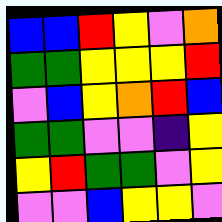[["blue", "blue", "red", "yellow", "violet", "orange"], ["green", "green", "yellow", "yellow", "yellow", "red"], ["violet", "blue", "yellow", "orange", "red", "blue"], ["green", "green", "violet", "violet", "indigo", "yellow"], ["yellow", "red", "green", "green", "violet", "yellow"], ["violet", "violet", "blue", "yellow", "yellow", "violet"]]